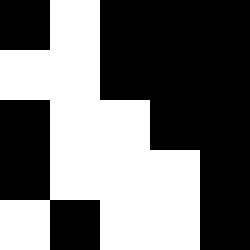[["black", "white", "black", "black", "black"], ["white", "white", "black", "black", "black"], ["black", "white", "white", "black", "black"], ["black", "white", "white", "white", "black"], ["white", "black", "white", "white", "black"]]